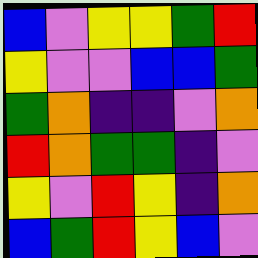[["blue", "violet", "yellow", "yellow", "green", "red"], ["yellow", "violet", "violet", "blue", "blue", "green"], ["green", "orange", "indigo", "indigo", "violet", "orange"], ["red", "orange", "green", "green", "indigo", "violet"], ["yellow", "violet", "red", "yellow", "indigo", "orange"], ["blue", "green", "red", "yellow", "blue", "violet"]]